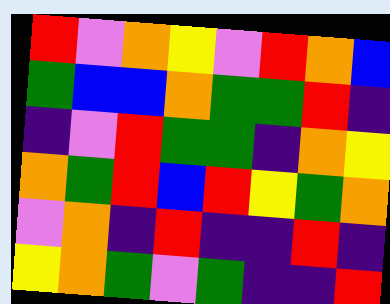[["red", "violet", "orange", "yellow", "violet", "red", "orange", "blue"], ["green", "blue", "blue", "orange", "green", "green", "red", "indigo"], ["indigo", "violet", "red", "green", "green", "indigo", "orange", "yellow"], ["orange", "green", "red", "blue", "red", "yellow", "green", "orange"], ["violet", "orange", "indigo", "red", "indigo", "indigo", "red", "indigo"], ["yellow", "orange", "green", "violet", "green", "indigo", "indigo", "red"]]